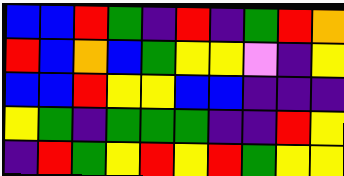[["blue", "blue", "red", "green", "indigo", "red", "indigo", "green", "red", "orange"], ["red", "blue", "orange", "blue", "green", "yellow", "yellow", "violet", "indigo", "yellow"], ["blue", "blue", "red", "yellow", "yellow", "blue", "blue", "indigo", "indigo", "indigo"], ["yellow", "green", "indigo", "green", "green", "green", "indigo", "indigo", "red", "yellow"], ["indigo", "red", "green", "yellow", "red", "yellow", "red", "green", "yellow", "yellow"]]